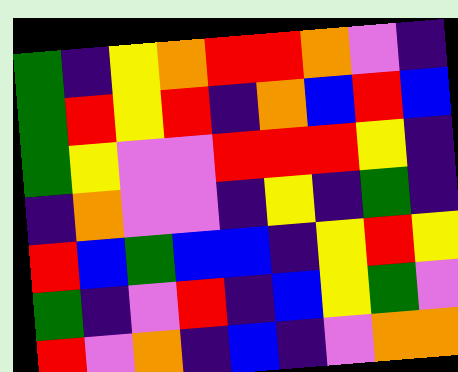[["green", "indigo", "yellow", "orange", "red", "red", "orange", "violet", "indigo"], ["green", "red", "yellow", "red", "indigo", "orange", "blue", "red", "blue"], ["green", "yellow", "violet", "violet", "red", "red", "red", "yellow", "indigo"], ["indigo", "orange", "violet", "violet", "indigo", "yellow", "indigo", "green", "indigo"], ["red", "blue", "green", "blue", "blue", "indigo", "yellow", "red", "yellow"], ["green", "indigo", "violet", "red", "indigo", "blue", "yellow", "green", "violet"], ["red", "violet", "orange", "indigo", "blue", "indigo", "violet", "orange", "orange"]]